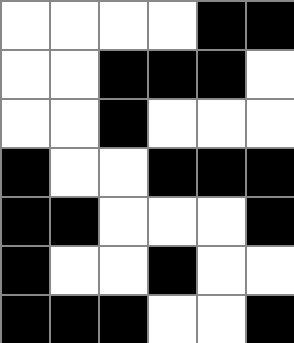[["white", "white", "white", "white", "black", "black"], ["white", "white", "black", "black", "black", "white"], ["white", "white", "black", "white", "white", "white"], ["black", "white", "white", "black", "black", "black"], ["black", "black", "white", "white", "white", "black"], ["black", "white", "white", "black", "white", "white"], ["black", "black", "black", "white", "white", "black"]]